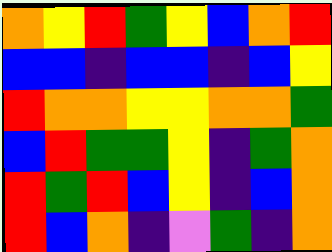[["orange", "yellow", "red", "green", "yellow", "blue", "orange", "red"], ["blue", "blue", "indigo", "blue", "blue", "indigo", "blue", "yellow"], ["red", "orange", "orange", "yellow", "yellow", "orange", "orange", "green"], ["blue", "red", "green", "green", "yellow", "indigo", "green", "orange"], ["red", "green", "red", "blue", "yellow", "indigo", "blue", "orange"], ["red", "blue", "orange", "indigo", "violet", "green", "indigo", "orange"]]